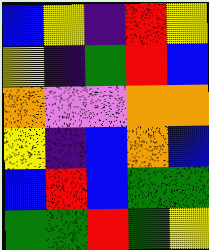[["blue", "yellow", "indigo", "red", "yellow"], ["yellow", "indigo", "green", "red", "blue"], ["orange", "violet", "violet", "orange", "orange"], ["yellow", "indigo", "blue", "orange", "blue"], ["blue", "red", "blue", "green", "green"], ["green", "green", "red", "green", "yellow"]]